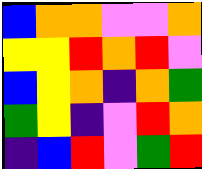[["blue", "orange", "orange", "violet", "violet", "orange"], ["yellow", "yellow", "red", "orange", "red", "violet"], ["blue", "yellow", "orange", "indigo", "orange", "green"], ["green", "yellow", "indigo", "violet", "red", "orange"], ["indigo", "blue", "red", "violet", "green", "red"]]